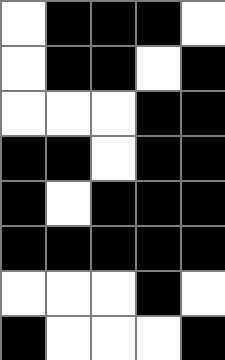[["white", "black", "black", "black", "white"], ["white", "black", "black", "white", "black"], ["white", "white", "white", "black", "black"], ["black", "black", "white", "black", "black"], ["black", "white", "black", "black", "black"], ["black", "black", "black", "black", "black"], ["white", "white", "white", "black", "white"], ["black", "white", "white", "white", "black"]]